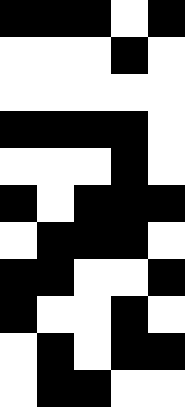[["black", "black", "black", "white", "black"], ["white", "white", "white", "black", "white"], ["white", "white", "white", "white", "white"], ["black", "black", "black", "black", "white"], ["white", "white", "white", "black", "white"], ["black", "white", "black", "black", "black"], ["white", "black", "black", "black", "white"], ["black", "black", "white", "white", "black"], ["black", "white", "white", "black", "white"], ["white", "black", "white", "black", "black"], ["white", "black", "black", "white", "white"]]